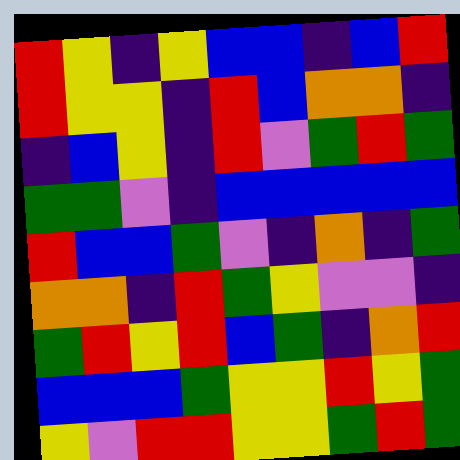[["red", "yellow", "indigo", "yellow", "blue", "blue", "indigo", "blue", "red"], ["red", "yellow", "yellow", "indigo", "red", "blue", "orange", "orange", "indigo"], ["indigo", "blue", "yellow", "indigo", "red", "violet", "green", "red", "green"], ["green", "green", "violet", "indigo", "blue", "blue", "blue", "blue", "blue"], ["red", "blue", "blue", "green", "violet", "indigo", "orange", "indigo", "green"], ["orange", "orange", "indigo", "red", "green", "yellow", "violet", "violet", "indigo"], ["green", "red", "yellow", "red", "blue", "green", "indigo", "orange", "red"], ["blue", "blue", "blue", "green", "yellow", "yellow", "red", "yellow", "green"], ["yellow", "violet", "red", "red", "yellow", "yellow", "green", "red", "green"]]